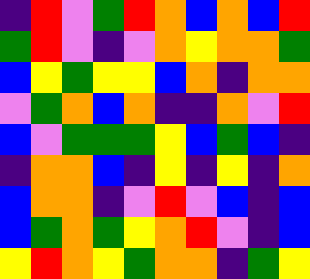[["indigo", "red", "violet", "green", "red", "orange", "blue", "orange", "blue", "red"], ["green", "red", "violet", "indigo", "violet", "orange", "yellow", "orange", "orange", "green"], ["blue", "yellow", "green", "yellow", "yellow", "blue", "orange", "indigo", "orange", "orange"], ["violet", "green", "orange", "blue", "orange", "indigo", "indigo", "orange", "violet", "red"], ["blue", "violet", "green", "green", "green", "yellow", "blue", "green", "blue", "indigo"], ["indigo", "orange", "orange", "blue", "indigo", "yellow", "indigo", "yellow", "indigo", "orange"], ["blue", "orange", "orange", "indigo", "violet", "red", "violet", "blue", "indigo", "blue"], ["blue", "green", "orange", "green", "yellow", "orange", "red", "violet", "indigo", "blue"], ["yellow", "red", "orange", "yellow", "green", "orange", "orange", "indigo", "green", "yellow"]]